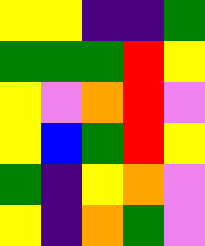[["yellow", "yellow", "indigo", "indigo", "green"], ["green", "green", "green", "red", "yellow"], ["yellow", "violet", "orange", "red", "violet"], ["yellow", "blue", "green", "red", "yellow"], ["green", "indigo", "yellow", "orange", "violet"], ["yellow", "indigo", "orange", "green", "violet"]]